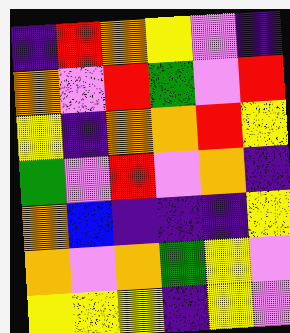[["indigo", "red", "orange", "yellow", "violet", "indigo"], ["orange", "violet", "red", "green", "violet", "red"], ["yellow", "indigo", "orange", "orange", "red", "yellow"], ["green", "violet", "red", "violet", "orange", "indigo"], ["orange", "blue", "indigo", "indigo", "indigo", "yellow"], ["orange", "violet", "orange", "green", "yellow", "violet"], ["yellow", "yellow", "yellow", "indigo", "yellow", "violet"]]